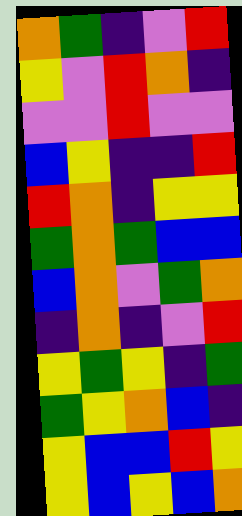[["orange", "green", "indigo", "violet", "red"], ["yellow", "violet", "red", "orange", "indigo"], ["violet", "violet", "red", "violet", "violet"], ["blue", "yellow", "indigo", "indigo", "red"], ["red", "orange", "indigo", "yellow", "yellow"], ["green", "orange", "green", "blue", "blue"], ["blue", "orange", "violet", "green", "orange"], ["indigo", "orange", "indigo", "violet", "red"], ["yellow", "green", "yellow", "indigo", "green"], ["green", "yellow", "orange", "blue", "indigo"], ["yellow", "blue", "blue", "red", "yellow"], ["yellow", "blue", "yellow", "blue", "orange"]]